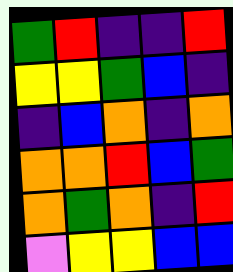[["green", "red", "indigo", "indigo", "red"], ["yellow", "yellow", "green", "blue", "indigo"], ["indigo", "blue", "orange", "indigo", "orange"], ["orange", "orange", "red", "blue", "green"], ["orange", "green", "orange", "indigo", "red"], ["violet", "yellow", "yellow", "blue", "blue"]]